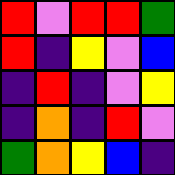[["red", "violet", "red", "red", "green"], ["red", "indigo", "yellow", "violet", "blue"], ["indigo", "red", "indigo", "violet", "yellow"], ["indigo", "orange", "indigo", "red", "violet"], ["green", "orange", "yellow", "blue", "indigo"]]